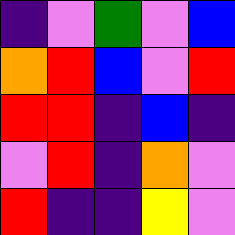[["indigo", "violet", "green", "violet", "blue"], ["orange", "red", "blue", "violet", "red"], ["red", "red", "indigo", "blue", "indigo"], ["violet", "red", "indigo", "orange", "violet"], ["red", "indigo", "indigo", "yellow", "violet"]]